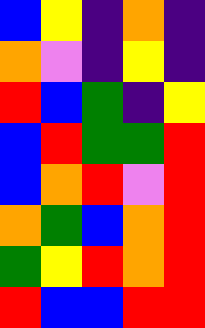[["blue", "yellow", "indigo", "orange", "indigo"], ["orange", "violet", "indigo", "yellow", "indigo"], ["red", "blue", "green", "indigo", "yellow"], ["blue", "red", "green", "green", "red"], ["blue", "orange", "red", "violet", "red"], ["orange", "green", "blue", "orange", "red"], ["green", "yellow", "red", "orange", "red"], ["red", "blue", "blue", "red", "red"]]